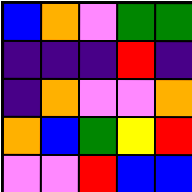[["blue", "orange", "violet", "green", "green"], ["indigo", "indigo", "indigo", "red", "indigo"], ["indigo", "orange", "violet", "violet", "orange"], ["orange", "blue", "green", "yellow", "red"], ["violet", "violet", "red", "blue", "blue"]]